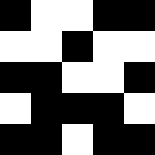[["black", "white", "white", "black", "black"], ["white", "white", "black", "white", "white"], ["black", "black", "white", "white", "black"], ["white", "black", "black", "black", "white"], ["black", "black", "white", "black", "black"]]